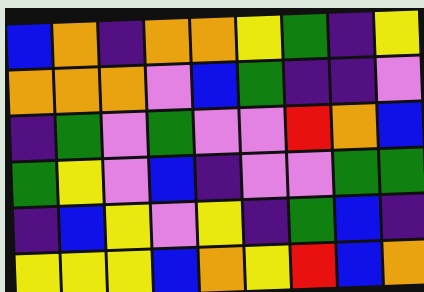[["blue", "orange", "indigo", "orange", "orange", "yellow", "green", "indigo", "yellow"], ["orange", "orange", "orange", "violet", "blue", "green", "indigo", "indigo", "violet"], ["indigo", "green", "violet", "green", "violet", "violet", "red", "orange", "blue"], ["green", "yellow", "violet", "blue", "indigo", "violet", "violet", "green", "green"], ["indigo", "blue", "yellow", "violet", "yellow", "indigo", "green", "blue", "indigo"], ["yellow", "yellow", "yellow", "blue", "orange", "yellow", "red", "blue", "orange"]]